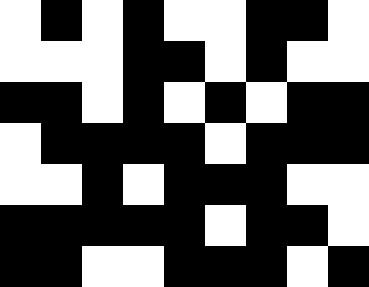[["white", "black", "white", "black", "white", "white", "black", "black", "white"], ["white", "white", "white", "black", "black", "white", "black", "white", "white"], ["black", "black", "white", "black", "white", "black", "white", "black", "black"], ["white", "black", "black", "black", "black", "white", "black", "black", "black"], ["white", "white", "black", "white", "black", "black", "black", "white", "white"], ["black", "black", "black", "black", "black", "white", "black", "black", "white"], ["black", "black", "white", "white", "black", "black", "black", "white", "black"]]